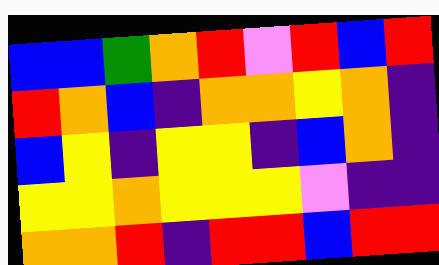[["blue", "blue", "green", "orange", "red", "violet", "red", "blue", "red"], ["red", "orange", "blue", "indigo", "orange", "orange", "yellow", "orange", "indigo"], ["blue", "yellow", "indigo", "yellow", "yellow", "indigo", "blue", "orange", "indigo"], ["yellow", "yellow", "orange", "yellow", "yellow", "yellow", "violet", "indigo", "indigo"], ["orange", "orange", "red", "indigo", "red", "red", "blue", "red", "red"]]